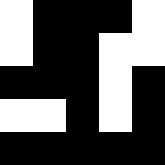[["white", "black", "black", "black", "white"], ["white", "black", "black", "white", "white"], ["black", "black", "black", "white", "black"], ["white", "white", "black", "white", "black"], ["black", "black", "black", "black", "black"]]